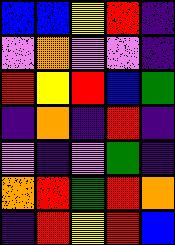[["blue", "blue", "yellow", "red", "indigo"], ["violet", "orange", "violet", "violet", "indigo"], ["red", "yellow", "red", "blue", "green"], ["indigo", "orange", "indigo", "red", "indigo"], ["violet", "indigo", "violet", "green", "indigo"], ["orange", "red", "green", "red", "orange"], ["indigo", "red", "yellow", "red", "blue"]]